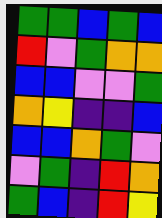[["green", "green", "blue", "green", "blue"], ["red", "violet", "green", "orange", "orange"], ["blue", "blue", "violet", "violet", "green"], ["orange", "yellow", "indigo", "indigo", "blue"], ["blue", "blue", "orange", "green", "violet"], ["violet", "green", "indigo", "red", "orange"], ["green", "blue", "indigo", "red", "yellow"]]